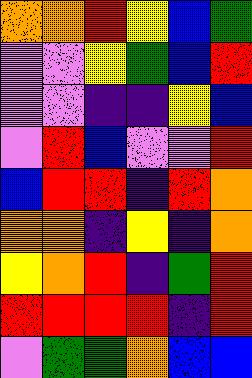[["orange", "orange", "red", "yellow", "blue", "green"], ["violet", "violet", "yellow", "green", "blue", "red"], ["violet", "violet", "indigo", "indigo", "yellow", "blue"], ["violet", "red", "blue", "violet", "violet", "red"], ["blue", "red", "red", "indigo", "red", "orange"], ["orange", "orange", "indigo", "yellow", "indigo", "orange"], ["yellow", "orange", "red", "indigo", "green", "red"], ["red", "red", "red", "red", "indigo", "red"], ["violet", "green", "green", "orange", "blue", "blue"]]